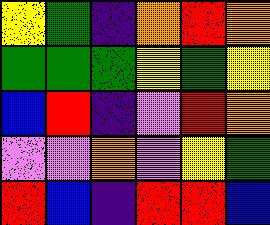[["yellow", "green", "indigo", "orange", "red", "orange"], ["green", "green", "green", "yellow", "green", "yellow"], ["blue", "red", "indigo", "violet", "red", "orange"], ["violet", "violet", "orange", "violet", "yellow", "green"], ["red", "blue", "indigo", "red", "red", "blue"]]